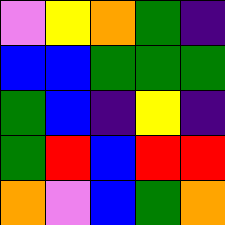[["violet", "yellow", "orange", "green", "indigo"], ["blue", "blue", "green", "green", "green"], ["green", "blue", "indigo", "yellow", "indigo"], ["green", "red", "blue", "red", "red"], ["orange", "violet", "blue", "green", "orange"]]